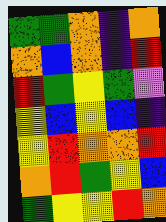[["green", "green", "orange", "indigo", "orange"], ["orange", "blue", "orange", "indigo", "red"], ["red", "green", "yellow", "green", "violet"], ["yellow", "blue", "yellow", "blue", "indigo"], ["yellow", "red", "orange", "orange", "red"], ["orange", "red", "green", "yellow", "blue"], ["green", "yellow", "yellow", "red", "orange"]]